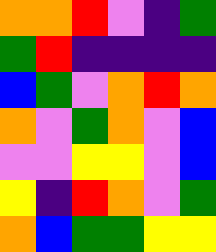[["orange", "orange", "red", "violet", "indigo", "green"], ["green", "red", "indigo", "indigo", "indigo", "indigo"], ["blue", "green", "violet", "orange", "red", "orange"], ["orange", "violet", "green", "orange", "violet", "blue"], ["violet", "violet", "yellow", "yellow", "violet", "blue"], ["yellow", "indigo", "red", "orange", "violet", "green"], ["orange", "blue", "green", "green", "yellow", "yellow"]]